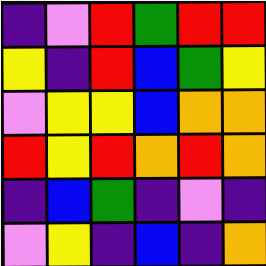[["indigo", "violet", "red", "green", "red", "red"], ["yellow", "indigo", "red", "blue", "green", "yellow"], ["violet", "yellow", "yellow", "blue", "orange", "orange"], ["red", "yellow", "red", "orange", "red", "orange"], ["indigo", "blue", "green", "indigo", "violet", "indigo"], ["violet", "yellow", "indigo", "blue", "indigo", "orange"]]